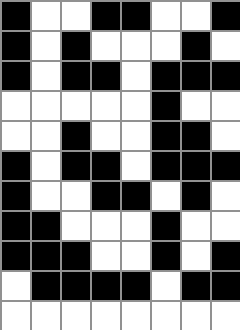[["black", "white", "white", "black", "black", "white", "white", "black"], ["black", "white", "black", "white", "white", "white", "black", "white"], ["black", "white", "black", "black", "white", "black", "black", "black"], ["white", "white", "white", "white", "white", "black", "white", "white"], ["white", "white", "black", "white", "white", "black", "black", "white"], ["black", "white", "black", "black", "white", "black", "black", "black"], ["black", "white", "white", "black", "black", "white", "black", "white"], ["black", "black", "white", "white", "white", "black", "white", "white"], ["black", "black", "black", "white", "white", "black", "white", "black"], ["white", "black", "black", "black", "black", "white", "black", "black"], ["white", "white", "white", "white", "white", "white", "white", "white"]]